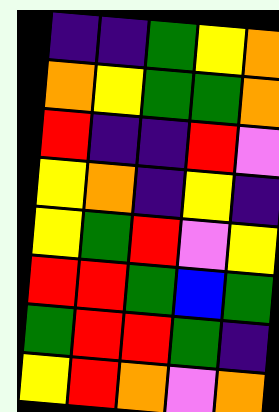[["indigo", "indigo", "green", "yellow", "orange"], ["orange", "yellow", "green", "green", "orange"], ["red", "indigo", "indigo", "red", "violet"], ["yellow", "orange", "indigo", "yellow", "indigo"], ["yellow", "green", "red", "violet", "yellow"], ["red", "red", "green", "blue", "green"], ["green", "red", "red", "green", "indigo"], ["yellow", "red", "orange", "violet", "orange"]]